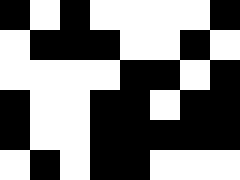[["black", "white", "black", "white", "white", "white", "white", "black"], ["white", "black", "black", "black", "white", "white", "black", "white"], ["white", "white", "white", "white", "black", "black", "white", "black"], ["black", "white", "white", "black", "black", "white", "black", "black"], ["black", "white", "white", "black", "black", "black", "black", "black"], ["white", "black", "white", "black", "black", "white", "white", "white"]]